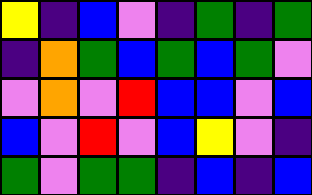[["yellow", "indigo", "blue", "violet", "indigo", "green", "indigo", "green"], ["indigo", "orange", "green", "blue", "green", "blue", "green", "violet"], ["violet", "orange", "violet", "red", "blue", "blue", "violet", "blue"], ["blue", "violet", "red", "violet", "blue", "yellow", "violet", "indigo"], ["green", "violet", "green", "green", "indigo", "blue", "indigo", "blue"]]